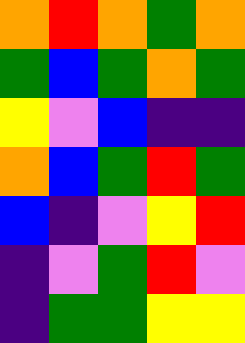[["orange", "red", "orange", "green", "orange"], ["green", "blue", "green", "orange", "green"], ["yellow", "violet", "blue", "indigo", "indigo"], ["orange", "blue", "green", "red", "green"], ["blue", "indigo", "violet", "yellow", "red"], ["indigo", "violet", "green", "red", "violet"], ["indigo", "green", "green", "yellow", "yellow"]]